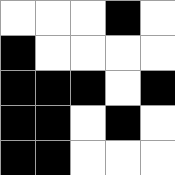[["white", "white", "white", "black", "white"], ["black", "white", "white", "white", "white"], ["black", "black", "black", "white", "black"], ["black", "black", "white", "black", "white"], ["black", "black", "white", "white", "white"]]